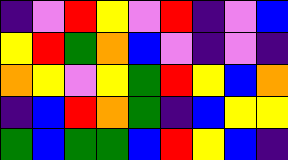[["indigo", "violet", "red", "yellow", "violet", "red", "indigo", "violet", "blue"], ["yellow", "red", "green", "orange", "blue", "violet", "indigo", "violet", "indigo"], ["orange", "yellow", "violet", "yellow", "green", "red", "yellow", "blue", "orange"], ["indigo", "blue", "red", "orange", "green", "indigo", "blue", "yellow", "yellow"], ["green", "blue", "green", "green", "blue", "red", "yellow", "blue", "indigo"]]